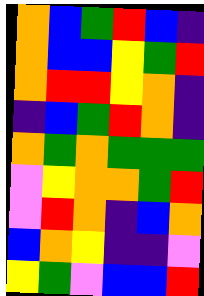[["orange", "blue", "green", "red", "blue", "indigo"], ["orange", "blue", "blue", "yellow", "green", "red"], ["orange", "red", "red", "yellow", "orange", "indigo"], ["indigo", "blue", "green", "red", "orange", "indigo"], ["orange", "green", "orange", "green", "green", "green"], ["violet", "yellow", "orange", "orange", "green", "red"], ["violet", "red", "orange", "indigo", "blue", "orange"], ["blue", "orange", "yellow", "indigo", "indigo", "violet"], ["yellow", "green", "violet", "blue", "blue", "red"]]